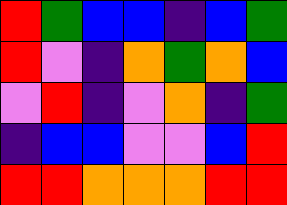[["red", "green", "blue", "blue", "indigo", "blue", "green"], ["red", "violet", "indigo", "orange", "green", "orange", "blue"], ["violet", "red", "indigo", "violet", "orange", "indigo", "green"], ["indigo", "blue", "blue", "violet", "violet", "blue", "red"], ["red", "red", "orange", "orange", "orange", "red", "red"]]